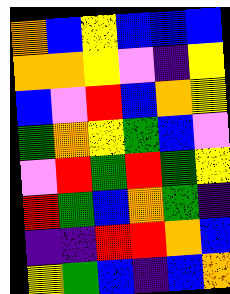[["orange", "blue", "yellow", "blue", "blue", "blue"], ["orange", "orange", "yellow", "violet", "indigo", "yellow"], ["blue", "violet", "red", "blue", "orange", "yellow"], ["green", "orange", "yellow", "green", "blue", "violet"], ["violet", "red", "green", "red", "green", "yellow"], ["red", "green", "blue", "orange", "green", "indigo"], ["indigo", "indigo", "red", "red", "orange", "blue"], ["yellow", "green", "blue", "indigo", "blue", "orange"]]